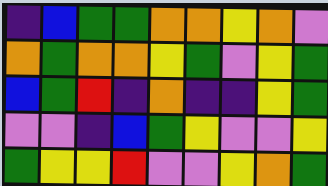[["indigo", "blue", "green", "green", "orange", "orange", "yellow", "orange", "violet"], ["orange", "green", "orange", "orange", "yellow", "green", "violet", "yellow", "green"], ["blue", "green", "red", "indigo", "orange", "indigo", "indigo", "yellow", "green"], ["violet", "violet", "indigo", "blue", "green", "yellow", "violet", "violet", "yellow"], ["green", "yellow", "yellow", "red", "violet", "violet", "yellow", "orange", "green"]]